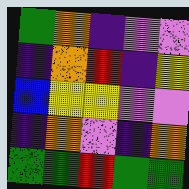[["green", "orange", "indigo", "violet", "violet"], ["indigo", "orange", "red", "indigo", "yellow"], ["blue", "yellow", "yellow", "violet", "violet"], ["indigo", "orange", "violet", "indigo", "orange"], ["green", "green", "red", "green", "green"]]